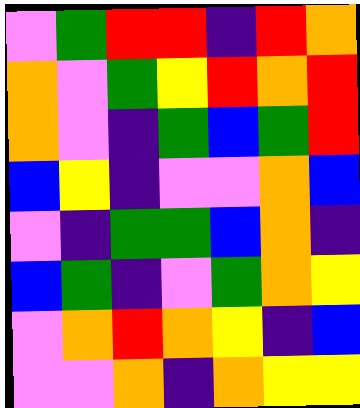[["violet", "green", "red", "red", "indigo", "red", "orange"], ["orange", "violet", "green", "yellow", "red", "orange", "red"], ["orange", "violet", "indigo", "green", "blue", "green", "red"], ["blue", "yellow", "indigo", "violet", "violet", "orange", "blue"], ["violet", "indigo", "green", "green", "blue", "orange", "indigo"], ["blue", "green", "indigo", "violet", "green", "orange", "yellow"], ["violet", "orange", "red", "orange", "yellow", "indigo", "blue"], ["violet", "violet", "orange", "indigo", "orange", "yellow", "yellow"]]